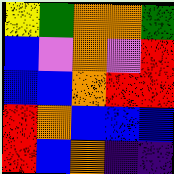[["yellow", "green", "orange", "orange", "green"], ["blue", "violet", "orange", "violet", "red"], ["blue", "blue", "orange", "red", "red"], ["red", "orange", "blue", "blue", "blue"], ["red", "blue", "orange", "indigo", "indigo"]]